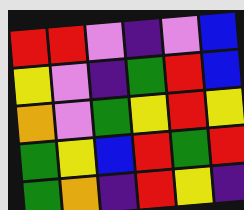[["red", "red", "violet", "indigo", "violet", "blue"], ["yellow", "violet", "indigo", "green", "red", "blue"], ["orange", "violet", "green", "yellow", "red", "yellow"], ["green", "yellow", "blue", "red", "green", "red"], ["green", "orange", "indigo", "red", "yellow", "indigo"]]